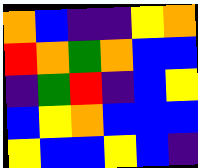[["orange", "blue", "indigo", "indigo", "yellow", "orange"], ["red", "orange", "green", "orange", "blue", "blue"], ["indigo", "green", "red", "indigo", "blue", "yellow"], ["blue", "yellow", "orange", "blue", "blue", "blue"], ["yellow", "blue", "blue", "yellow", "blue", "indigo"]]